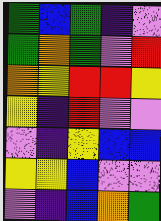[["green", "blue", "green", "indigo", "violet"], ["green", "orange", "green", "violet", "red"], ["orange", "yellow", "red", "red", "yellow"], ["yellow", "indigo", "red", "violet", "violet"], ["violet", "indigo", "yellow", "blue", "blue"], ["yellow", "yellow", "blue", "violet", "violet"], ["violet", "indigo", "blue", "orange", "green"]]